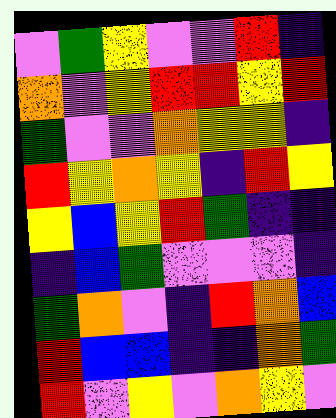[["violet", "green", "yellow", "violet", "violet", "red", "indigo"], ["orange", "violet", "yellow", "red", "red", "yellow", "red"], ["green", "violet", "violet", "orange", "yellow", "yellow", "indigo"], ["red", "yellow", "orange", "yellow", "indigo", "red", "yellow"], ["yellow", "blue", "yellow", "red", "green", "indigo", "indigo"], ["indigo", "blue", "green", "violet", "violet", "violet", "indigo"], ["green", "orange", "violet", "indigo", "red", "orange", "blue"], ["red", "blue", "blue", "indigo", "indigo", "orange", "green"], ["red", "violet", "yellow", "violet", "orange", "yellow", "violet"]]